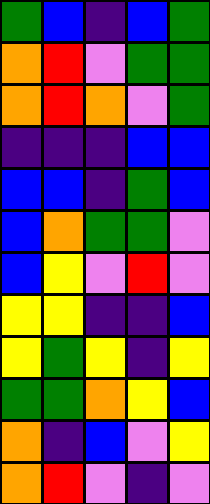[["green", "blue", "indigo", "blue", "green"], ["orange", "red", "violet", "green", "green"], ["orange", "red", "orange", "violet", "green"], ["indigo", "indigo", "indigo", "blue", "blue"], ["blue", "blue", "indigo", "green", "blue"], ["blue", "orange", "green", "green", "violet"], ["blue", "yellow", "violet", "red", "violet"], ["yellow", "yellow", "indigo", "indigo", "blue"], ["yellow", "green", "yellow", "indigo", "yellow"], ["green", "green", "orange", "yellow", "blue"], ["orange", "indigo", "blue", "violet", "yellow"], ["orange", "red", "violet", "indigo", "violet"]]